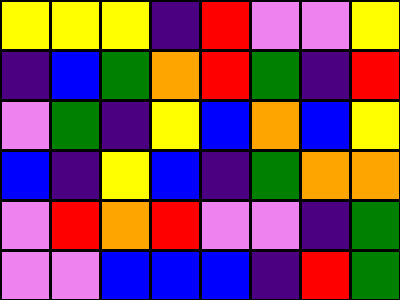[["yellow", "yellow", "yellow", "indigo", "red", "violet", "violet", "yellow"], ["indigo", "blue", "green", "orange", "red", "green", "indigo", "red"], ["violet", "green", "indigo", "yellow", "blue", "orange", "blue", "yellow"], ["blue", "indigo", "yellow", "blue", "indigo", "green", "orange", "orange"], ["violet", "red", "orange", "red", "violet", "violet", "indigo", "green"], ["violet", "violet", "blue", "blue", "blue", "indigo", "red", "green"]]